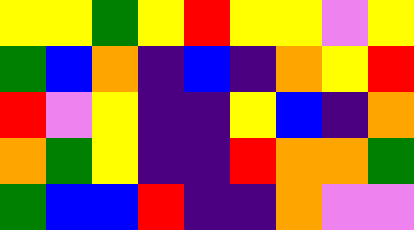[["yellow", "yellow", "green", "yellow", "red", "yellow", "yellow", "violet", "yellow"], ["green", "blue", "orange", "indigo", "blue", "indigo", "orange", "yellow", "red"], ["red", "violet", "yellow", "indigo", "indigo", "yellow", "blue", "indigo", "orange"], ["orange", "green", "yellow", "indigo", "indigo", "red", "orange", "orange", "green"], ["green", "blue", "blue", "red", "indigo", "indigo", "orange", "violet", "violet"]]